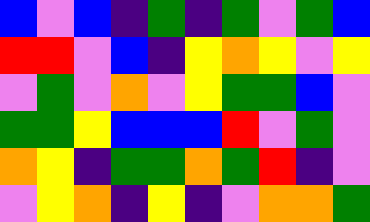[["blue", "violet", "blue", "indigo", "green", "indigo", "green", "violet", "green", "blue"], ["red", "red", "violet", "blue", "indigo", "yellow", "orange", "yellow", "violet", "yellow"], ["violet", "green", "violet", "orange", "violet", "yellow", "green", "green", "blue", "violet"], ["green", "green", "yellow", "blue", "blue", "blue", "red", "violet", "green", "violet"], ["orange", "yellow", "indigo", "green", "green", "orange", "green", "red", "indigo", "violet"], ["violet", "yellow", "orange", "indigo", "yellow", "indigo", "violet", "orange", "orange", "green"]]